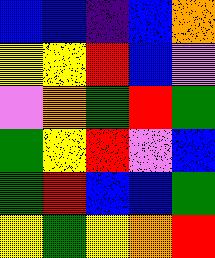[["blue", "blue", "indigo", "blue", "orange"], ["yellow", "yellow", "red", "blue", "violet"], ["violet", "orange", "green", "red", "green"], ["green", "yellow", "red", "violet", "blue"], ["green", "red", "blue", "blue", "green"], ["yellow", "green", "yellow", "orange", "red"]]